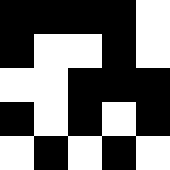[["black", "black", "black", "black", "white"], ["black", "white", "white", "black", "white"], ["white", "white", "black", "black", "black"], ["black", "white", "black", "white", "black"], ["white", "black", "white", "black", "white"]]